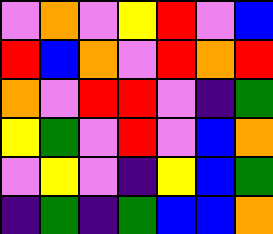[["violet", "orange", "violet", "yellow", "red", "violet", "blue"], ["red", "blue", "orange", "violet", "red", "orange", "red"], ["orange", "violet", "red", "red", "violet", "indigo", "green"], ["yellow", "green", "violet", "red", "violet", "blue", "orange"], ["violet", "yellow", "violet", "indigo", "yellow", "blue", "green"], ["indigo", "green", "indigo", "green", "blue", "blue", "orange"]]